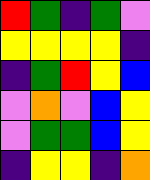[["red", "green", "indigo", "green", "violet"], ["yellow", "yellow", "yellow", "yellow", "indigo"], ["indigo", "green", "red", "yellow", "blue"], ["violet", "orange", "violet", "blue", "yellow"], ["violet", "green", "green", "blue", "yellow"], ["indigo", "yellow", "yellow", "indigo", "orange"]]